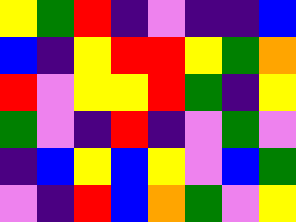[["yellow", "green", "red", "indigo", "violet", "indigo", "indigo", "blue"], ["blue", "indigo", "yellow", "red", "red", "yellow", "green", "orange"], ["red", "violet", "yellow", "yellow", "red", "green", "indigo", "yellow"], ["green", "violet", "indigo", "red", "indigo", "violet", "green", "violet"], ["indigo", "blue", "yellow", "blue", "yellow", "violet", "blue", "green"], ["violet", "indigo", "red", "blue", "orange", "green", "violet", "yellow"]]